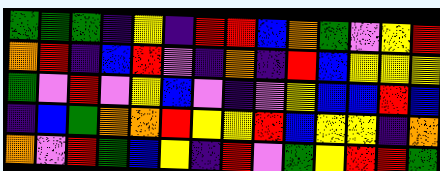[["green", "green", "green", "indigo", "yellow", "indigo", "red", "red", "blue", "orange", "green", "violet", "yellow", "red"], ["orange", "red", "indigo", "blue", "red", "violet", "indigo", "orange", "indigo", "red", "blue", "yellow", "yellow", "yellow"], ["green", "violet", "red", "violet", "yellow", "blue", "violet", "indigo", "violet", "yellow", "blue", "blue", "red", "blue"], ["indigo", "blue", "green", "orange", "orange", "red", "yellow", "yellow", "red", "blue", "yellow", "yellow", "indigo", "orange"], ["orange", "violet", "red", "green", "blue", "yellow", "indigo", "red", "violet", "green", "yellow", "red", "red", "green"]]